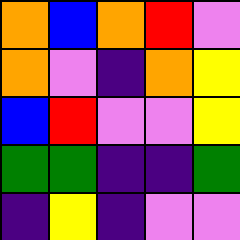[["orange", "blue", "orange", "red", "violet"], ["orange", "violet", "indigo", "orange", "yellow"], ["blue", "red", "violet", "violet", "yellow"], ["green", "green", "indigo", "indigo", "green"], ["indigo", "yellow", "indigo", "violet", "violet"]]